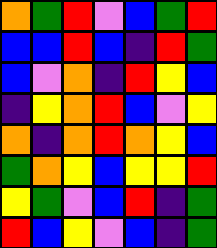[["orange", "green", "red", "violet", "blue", "green", "red"], ["blue", "blue", "red", "blue", "indigo", "red", "green"], ["blue", "violet", "orange", "indigo", "red", "yellow", "blue"], ["indigo", "yellow", "orange", "red", "blue", "violet", "yellow"], ["orange", "indigo", "orange", "red", "orange", "yellow", "blue"], ["green", "orange", "yellow", "blue", "yellow", "yellow", "red"], ["yellow", "green", "violet", "blue", "red", "indigo", "green"], ["red", "blue", "yellow", "violet", "blue", "indigo", "green"]]